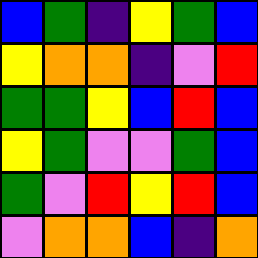[["blue", "green", "indigo", "yellow", "green", "blue"], ["yellow", "orange", "orange", "indigo", "violet", "red"], ["green", "green", "yellow", "blue", "red", "blue"], ["yellow", "green", "violet", "violet", "green", "blue"], ["green", "violet", "red", "yellow", "red", "blue"], ["violet", "orange", "orange", "blue", "indigo", "orange"]]